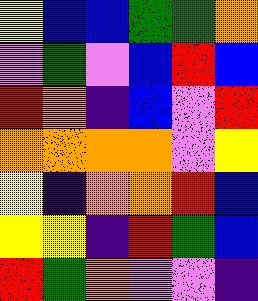[["yellow", "blue", "blue", "green", "green", "orange"], ["violet", "green", "violet", "blue", "red", "blue"], ["red", "orange", "indigo", "blue", "violet", "red"], ["orange", "orange", "orange", "orange", "violet", "yellow"], ["yellow", "indigo", "orange", "orange", "red", "blue"], ["yellow", "yellow", "indigo", "red", "green", "blue"], ["red", "green", "orange", "violet", "violet", "indigo"]]